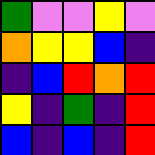[["green", "violet", "violet", "yellow", "violet"], ["orange", "yellow", "yellow", "blue", "indigo"], ["indigo", "blue", "red", "orange", "red"], ["yellow", "indigo", "green", "indigo", "red"], ["blue", "indigo", "blue", "indigo", "red"]]